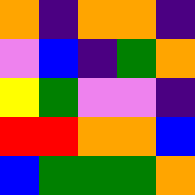[["orange", "indigo", "orange", "orange", "indigo"], ["violet", "blue", "indigo", "green", "orange"], ["yellow", "green", "violet", "violet", "indigo"], ["red", "red", "orange", "orange", "blue"], ["blue", "green", "green", "green", "orange"]]